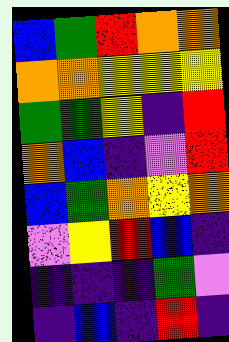[["blue", "green", "red", "orange", "orange"], ["orange", "orange", "yellow", "yellow", "yellow"], ["green", "green", "yellow", "indigo", "red"], ["orange", "blue", "indigo", "violet", "red"], ["blue", "green", "orange", "yellow", "orange"], ["violet", "yellow", "red", "blue", "indigo"], ["indigo", "indigo", "indigo", "green", "violet"], ["indigo", "blue", "indigo", "red", "indigo"]]